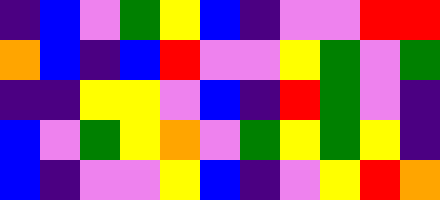[["indigo", "blue", "violet", "green", "yellow", "blue", "indigo", "violet", "violet", "red", "red"], ["orange", "blue", "indigo", "blue", "red", "violet", "violet", "yellow", "green", "violet", "green"], ["indigo", "indigo", "yellow", "yellow", "violet", "blue", "indigo", "red", "green", "violet", "indigo"], ["blue", "violet", "green", "yellow", "orange", "violet", "green", "yellow", "green", "yellow", "indigo"], ["blue", "indigo", "violet", "violet", "yellow", "blue", "indigo", "violet", "yellow", "red", "orange"]]